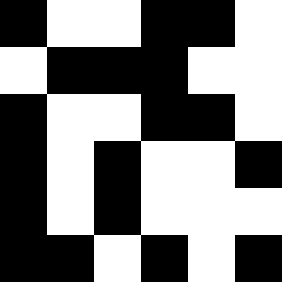[["black", "white", "white", "black", "black", "white"], ["white", "black", "black", "black", "white", "white"], ["black", "white", "white", "black", "black", "white"], ["black", "white", "black", "white", "white", "black"], ["black", "white", "black", "white", "white", "white"], ["black", "black", "white", "black", "white", "black"]]